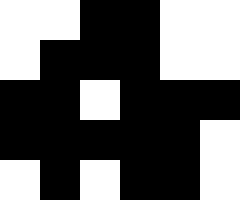[["white", "white", "black", "black", "white", "white"], ["white", "black", "black", "black", "white", "white"], ["black", "black", "white", "black", "black", "black"], ["black", "black", "black", "black", "black", "white"], ["white", "black", "white", "black", "black", "white"]]